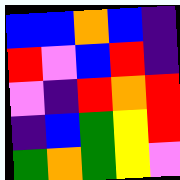[["blue", "blue", "orange", "blue", "indigo"], ["red", "violet", "blue", "red", "indigo"], ["violet", "indigo", "red", "orange", "red"], ["indigo", "blue", "green", "yellow", "red"], ["green", "orange", "green", "yellow", "violet"]]